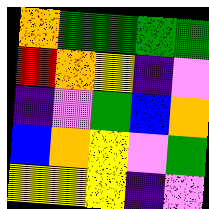[["orange", "green", "green", "green", "green"], ["red", "orange", "yellow", "indigo", "violet"], ["indigo", "violet", "green", "blue", "orange"], ["blue", "orange", "yellow", "violet", "green"], ["yellow", "yellow", "yellow", "indigo", "violet"]]